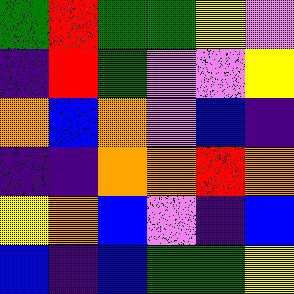[["green", "red", "green", "green", "yellow", "violet"], ["indigo", "red", "green", "violet", "violet", "yellow"], ["orange", "blue", "orange", "violet", "blue", "indigo"], ["indigo", "indigo", "orange", "orange", "red", "orange"], ["yellow", "orange", "blue", "violet", "indigo", "blue"], ["blue", "indigo", "blue", "green", "green", "yellow"]]